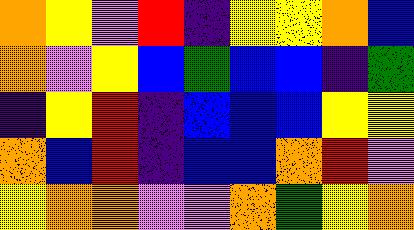[["orange", "yellow", "violet", "red", "indigo", "yellow", "yellow", "orange", "blue"], ["orange", "violet", "yellow", "blue", "green", "blue", "blue", "indigo", "green"], ["indigo", "yellow", "red", "indigo", "blue", "blue", "blue", "yellow", "yellow"], ["orange", "blue", "red", "indigo", "blue", "blue", "orange", "red", "violet"], ["yellow", "orange", "orange", "violet", "violet", "orange", "green", "yellow", "orange"]]